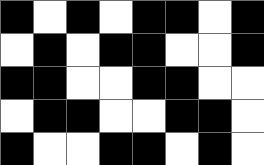[["black", "white", "black", "white", "black", "black", "white", "black"], ["white", "black", "white", "black", "black", "white", "white", "black"], ["black", "black", "white", "white", "black", "black", "white", "white"], ["white", "black", "black", "white", "white", "black", "black", "white"], ["black", "white", "white", "black", "black", "white", "black", "white"]]